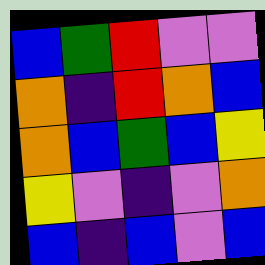[["blue", "green", "red", "violet", "violet"], ["orange", "indigo", "red", "orange", "blue"], ["orange", "blue", "green", "blue", "yellow"], ["yellow", "violet", "indigo", "violet", "orange"], ["blue", "indigo", "blue", "violet", "blue"]]